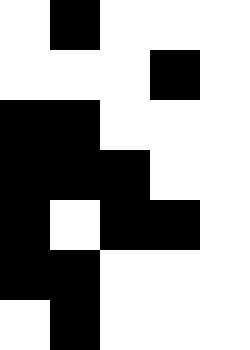[["white", "black", "white", "white", "white"], ["white", "white", "white", "black", "white"], ["black", "black", "white", "white", "white"], ["black", "black", "black", "white", "white"], ["black", "white", "black", "black", "white"], ["black", "black", "white", "white", "white"], ["white", "black", "white", "white", "white"]]